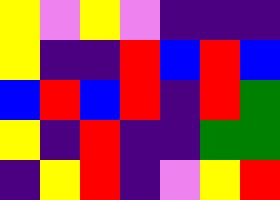[["yellow", "violet", "yellow", "violet", "indigo", "indigo", "indigo"], ["yellow", "indigo", "indigo", "red", "blue", "red", "blue"], ["blue", "red", "blue", "red", "indigo", "red", "green"], ["yellow", "indigo", "red", "indigo", "indigo", "green", "green"], ["indigo", "yellow", "red", "indigo", "violet", "yellow", "red"]]